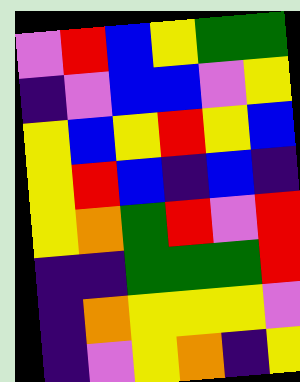[["violet", "red", "blue", "yellow", "green", "green"], ["indigo", "violet", "blue", "blue", "violet", "yellow"], ["yellow", "blue", "yellow", "red", "yellow", "blue"], ["yellow", "red", "blue", "indigo", "blue", "indigo"], ["yellow", "orange", "green", "red", "violet", "red"], ["indigo", "indigo", "green", "green", "green", "red"], ["indigo", "orange", "yellow", "yellow", "yellow", "violet"], ["indigo", "violet", "yellow", "orange", "indigo", "yellow"]]